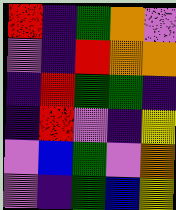[["red", "indigo", "green", "orange", "violet"], ["violet", "indigo", "red", "orange", "orange"], ["indigo", "red", "green", "green", "indigo"], ["indigo", "red", "violet", "indigo", "yellow"], ["violet", "blue", "green", "violet", "orange"], ["violet", "indigo", "green", "blue", "yellow"]]